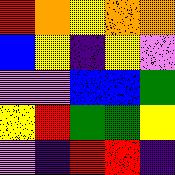[["red", "orange", "yellow", "orange", "orange"], ["blue", "yellow", "indigo", "yellow", "violet"], ["violet", "violet", "blue", "blue", "green"], ["yellow", "red", "green", "green", "yellow"], ["violet", "indigo", "red", "red", "indigo"]]